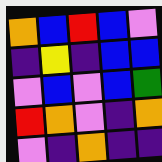[["orange", "blue", "red", "blue", "violet"], ["indigo", "yellow", "indigo", "blue", "blue"], ["violet", "blue", "violet", "blue", "green"], ["red", "orange", "violet", "indigo", "orange"], ["violet", "indigo", "orange", "indigo", "indigo"]]